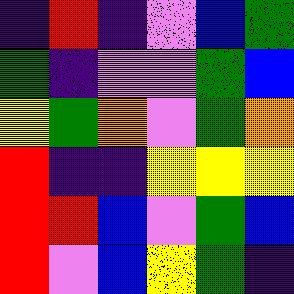[["indigo", "red", "indigo", "violet", "blue", "green"], ["green", "indigo", "violet", "violet", "green", "blue"], ["yellow", "green", "orange", "violet", "green", "orange"], ["red", "indigo", "indigo", "yellow", "yellow", "yellow"], ["red", "red", "blue", "violet", "green", "blue"], ["red", "violet", "blue", "yellow", "green", "indigo"]]